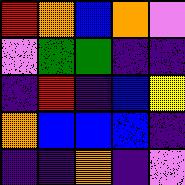[["red", "orange", "blue", "orange", "violet"], ["violet", "green", "green", "indigo", "indigo"], ["indigo", "red", "indigo", "blue", "yellow"], ["orange", "blue", "blue", "blue", "indigo"], ["indigo", "indigo", "orange", "indigo", "violet"]]